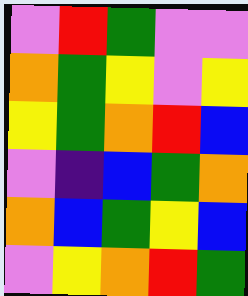[["violet", "red", "green", "violet", "violet"], ["orange", "green", "yellow", "violet", "yellow"], ["yellow", "green", "orange", "red", "blue"], ["violet", "indigo", "blue", "green", "orange"], ["orange", "blue", "green", "yellow", "blue"], ["violet", "yellow", "orange", "red", "green"]]